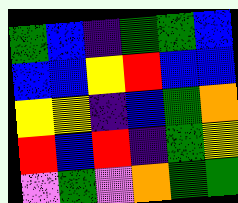[["green", "blue", "indigo", "green", "green", "blue"], ["blue", "blue", "yellow", "red", "blue", "blue"], ["yellow", "yellow", "indigo", "blue", "green", "orange"], ["red", "blue", "red", "indigo", "green", "yellow"], ["violet", "green", "violet", "orange", "green", "green"]]